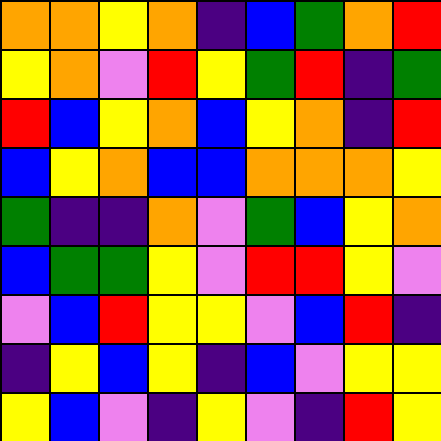[["orange", "orange", "yellow", "orange", "indigo", "blue", "green", "orange", "red"], ["yellow", "orange", "violet", "red", "yellow", "green", "red", "indigo", "green"], ["red", "blue", "yellow", "orange", "blue", "yellow", "orange", "indigo", "red"], ["blue", "yellow", "orange", "blue", "blue", "orange", "orange", "orange", "yellow"], ["green", "indigo", "indigo", "orange", "violet", "green", "blue", "yellow", "orange"], ["blue", "green", "green", "yellow", "violet", "red", "red", "yellow", "violet"], ["violet", "blue", "red", "yellow", "yellow", "violet", "blue", "red", "indigo"], ["indigo", "yellow", "blue", "yellow", "indigo", "blue", "violet", "yellow", "yellow"], ["yellow", "blue", "violet", "indigo", "yellow", "violet", "indigo", "red", "yellow"]]